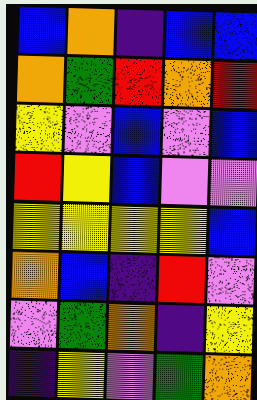[["blue", "orange", "indigo", "blue", "blue"], ["orange", "green", "red", "orange", "red"], ["yellow", "violet", "blue", "violet", "blue"], ["red", "yellow", "blue", "violet", "violet"], ["yellow", "yellow", "yellow", "yellow", "blue"], ["orange", "blue", "indigo", "red", "violet"], ["violet", "green", "orange", "indigo", "yellow"], ["indigo", "yellow", "violet", "green", "orange"]]